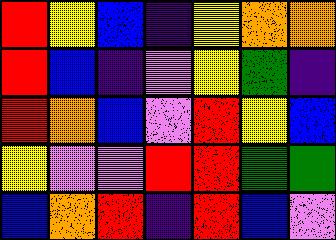[["red", "yellow", "blue", "indigo", "yellow", "orange", "orange"], ["red", "blue", "indigo", "violet", "yellow", "green", "indigo"], ["red", "orange", "blue", "violet", "red", "yellow", "blue"], ["yellow", "violet", "violet", "red", "red", "green", "green"], ["blue", "orange", "red", "indigo", "red", "blue", "violet"]]